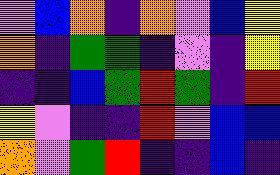[["violet", "blue", "orange", "indigo", "orange", "violet", "blue", "yellow"], ["orange", "indigo", "green", "green", "indigo", "violet", "indigo", "yellow"], ["indigo", "indigo", "blue", "green", "red", "green", "indigo", "red"], ["yellow", "violet", "indigo", "indigo", "red", "violet", "blue", "blue"], ["orange", "violet", "green", "red", "indigo", "indigo", "blue", "indigo"]]